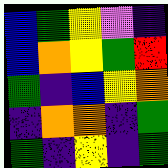[["blue", "green", "yellow", "violet", "indigo"], ["blue", "orange", "yellow", "green", "red"], ["green", "indigo", "blue", "yellow", "orange"], ["indigo", "orange", "orange", "indigo", "green"], ["green", "indigo", "yellow", "indigo", "green"]]